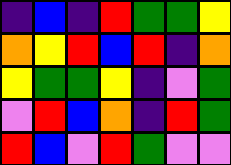[["indigo", "blue", "indigo", "red", "green", "green", "yellow"], ["orange", "yellow", "red", "blue", "red", "indigo", "orange"], ["yellow", "green", "green", "yellow", "indigo", "violet", "green"], ["violet", "red", "blue", "orange", "indigo", "red", "green"], ["red", "blue", "violet", "red", "green", "violet", "violet"]]